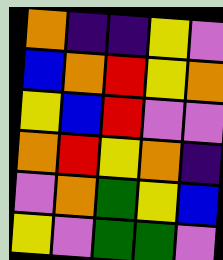[["orange", "indigo", "indigo", "yellow", "violet"], ["blue", "orange", "red", "yellow", "orange"], ["yellow", "blue", "red", "violet", "violet"], ["orange", "red", "yellow", "orange", "indigo"], ["violet", "orange", "green", "yellow", "blue"], ["yellow", "violet", "green", "green", "violet"]]